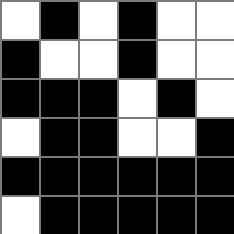[["white", "black", "white", "black", "white", "white"], ["black", "white", "white", "black", "white", "white"], ["black", "black", "black", "white", "black", "white"], ["white", "black", "black", "white", "white", "black"], ["black", "black", "black", "black", "black", "black"], ["white", "black", "black", "black", "black", "black"]]